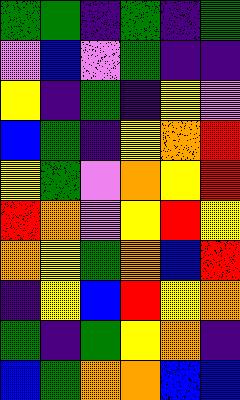[["green", "green", "indigo", "green", "indigo", "green"], ["violet", "blue", "violet", "green", "indigo", "indigo"], ["yellow", "indigo", "green", "indigo", "yellow", "violet"], ["blue", "green", "indigo", "yellow", "orange", "red"], ["yellow", "green", "violet", "orange", "yellow", "red"], ["red", "orange", "violet", "yellow", "red", "yellow"], ["orange", "yellow", "green", "orange", "blue", "red"], ["indigo", "yellow", "blue", "red", "yellow", "orange"], ["green", "indigo", "green", "yellow", "orange", "indigo"], ["blue", "green", "orange", "orange", "blue", "blue"]]